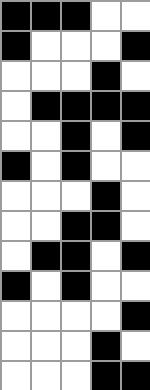[["black", "black", "black", "white", "white"], ["black", "white", "white", "white", "black"], ["white", "white", "white", "black", "white"], ["white", "black", "black", "black", "black"], ["white", "white", "black", "white", "black"], ["black", "white", "black", "white", "white"], ["white", "white", "white", "black", "white"], ["white", "white", "black", "black", "white"], ["white", "black", "black", "white", "black"], ["black", "white", "black", "white", "white"], ["white", "white", "white", "white", "black"], ["white", "white", "white", "black", "white"], ["white", "white", "white", "black", "black"]]